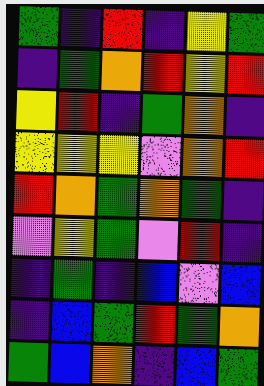[["green", "indigo", "red", "indigo", "yellow", "green"], ["indigo", "green", "orange", "red", "yellow", "red"], ["yellow", "red", "indigo", "green", "orange", "indigo"], ["yellow", "yellow", "yellow", "violet", "orange", "red"], ["red", "orange", "green", "orange", "green", "indigo"], ["violet", "yellow", "green", "violet", "red", "indigo"], ["indigo", "green", "indigo", "blue", "violet", "blue"], ["indigo", "blue", "green", "red", "green", "orange"], ["green", "blue", "orange", "indigo", "blue", "green"]]